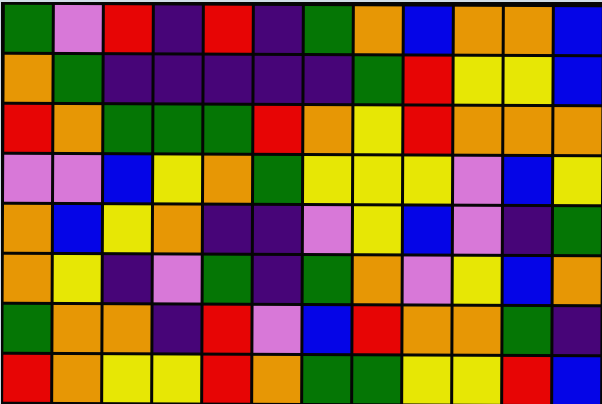[["green", "violet", "red", "indigo", "red", "indigo", "green", "orange", "blue", "orange", "orange", "blue"], ["orange", "green", "indigo", "indigo", "indigo", "indigo", "indigo", "green", "red", "yellow", "yellow", "blue"], ["red", "orange", "green", "green", "green", "red", "orange", "yellow", "red", "orange", "orange", "orange"], ["violet", "violet", "blue", "yellow", "orange", "green", "yellow", "yellow", "yellow", "violet", "blue", "yellow"], ["orange", "blue", "yellow", "orange", "indigo", "indigo", "violet", "yellow", "blue", "violet", "indigo", "green"], ["orange", "yellow", "indigo", "violet", "green", "indigo", "green", "orange", "violet", "yellow", "blue", "orange"], ["green", "orange", "orange", "indigo", "red", "violet", "blue", "red", "orange", "orange", "green", "indigo"], ["red", "orange", "yellow", "yellow", "red", "orange", "green", "green", "yellow", "yellow", "red", "blue"]]